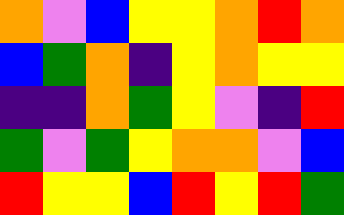[["orange", "violet", "blue", "yellow", "yellow", "orange", "red", "orange"], ["blue", "green", "orange", "indigo", "yellow", "orange", "yellow", "yellow"], ["indigo", "indigo", "orange", "green", "yellow", "violet", "indigo", "red"], ["green", "violet", "green", "yellow", "orange", "orange", "violet", "blue"], ["red", "yellow", "yellow", "blue", "red", "yellow", "red", "green"]]